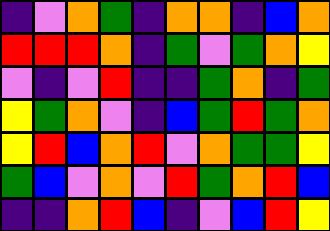[["indigo", "violet", "orange", "green", "indigo", "orange", "orange", "indigo", "blue", "orange"], ["red", "red", "red", "orange", "indigo", "green", "violet", "green", "orange", "yellow"], ["violet", "indigo", "violet", "red", "indigo", "indigo", "green", "orange", "indigo", "green"], ["yellow", "green", "orange", "violet", "indigo", "blue", "green", "red", "green", "orange"], ["yellow", "red", "blue", "orange", "red", "violet", "orange", "green", "green", "yellow"], ["green", "blue", "violet", "orange", "violet", "red", "green", "orange", "red", "blue"], ["indigo", "indigo", "orange", "red", "blue", "indigo", "violet", "blue", "red", "yellow"]]